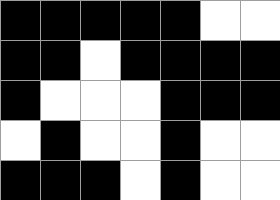[["black", "black", "black", "black", "black", "white", "white"], ["black", "black", "white", "black", "black", "black", "black"], ["black", "white", "white", "white", "black", "black", "black"], ["white", "black", "white", "white", "black", "white", "white"], ["black", "black", "black", "white", "black", "white", "white"]]